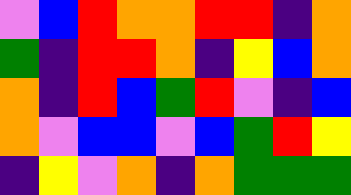[["violet", "blue", "red", "orange", "orange", "red", "red", "indigo", "orange"], ["green", "indigo", "red", "red", "orange", "indigo", "yellow", "blue", "orange"], ["orange", "indigo", "red", "blue", "green", "red", "violet", "indigo", "blue"], ["orange", "violet", "blue", "blue", "violet", "blue", "green", "red", "yellow"], ["indigo", "yellow", "violet", "orange", "indigo", "orange", "green", "green", "green"]]